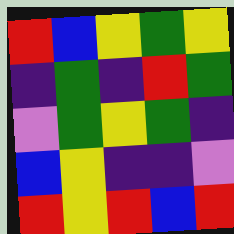[["red", "blue", "yellow", "green", "yellow"], ["indigo", "green", "indigo", "red", "green"], ["violet", "green", "yellow", "green", "indigo"], ["blue", "yellow", "indigo", "indigo", "violet"], ["red", "yellow", "red", "blue", "red"]]